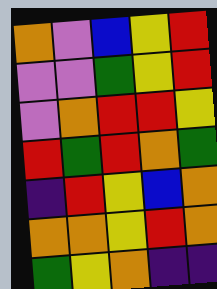[["orange", "violet", "blue", "yellow", "red"], ["violet", "violet", "green", "yellow", "red"], ["violet", "orange", "red", "red", "yellow"], ["red", "green", "red", "orange", "green"], ["indigo", "red", "yellow", "blue", "orange"], ["orange", "orange", "yellow", "red", "orange"], ["green", "yellow", "orange", "indigo", "indigo"]]